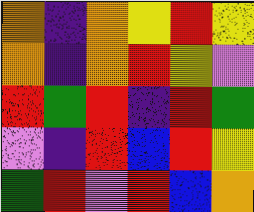[["orange", "indigo", "orange", "yellow", "red", "yellow"], ["orange", "indigo", "orange", "red", "yellow", "violet"], ["red", "green", "red", "indigo", "red", "green"], ["violet", "indigo", "red", "blue", "red", "yellow"], ["green", "red", "violet", "red", "blue", "orange"]]